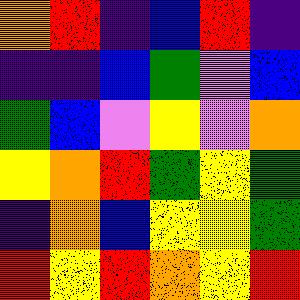[["orange", "red", "indigo", "blue", "red", "indigo"], ["indigo", "indigo", "blue", "green", "violet", "blue"], ["green", "blue", "violet", "yellow", "violet", "orange"], ["yellow", "orange", "red", "green", "yellow", "green"], ["indigo", "orange", "blue", "yellow", "yellow", "green"], ["red", "yellow", "red", "orange", "yellow", "red"]]